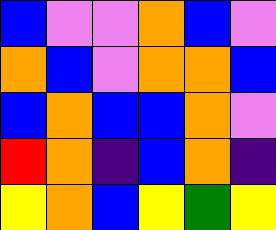[["blue", "violet", "violet", "orange", "blue", "violet"], ["orange", "blue", "violet", "orange", "orange", "blue"], ["blue", "orange", "blue", "blue", "orange", "violet"], ["red", "orange", "indigo", "blue", "orange", "indigo"], ["yellow", "orange", "blue", "yellow", "green", "yellow"]]